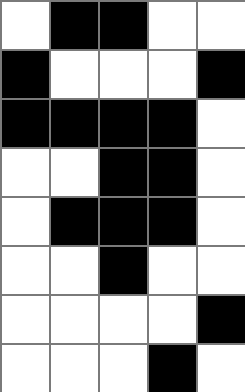[["white", "black", "black", "white", "white"], ["black", "white", "white", "white", "black"], ["black", "black", "black", "black", "white"], ["white", "white", "black", "black", "white"], ["white", "black", "black", "black", "white"], ["white", "white", "black", "white", "white"], ["white", "white", "white", "white", "black"], ["white", "white", "white", "black", "white"]]